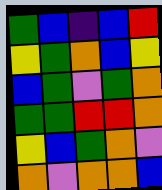[["green", "blue", "indigo", "blue", "red"], ["yellow", "green", "orange", "blue", "yellow"], ["blue", "green", "violet", "green", "orange"], ["green", "green", "red", "red", "orange"], ["yellow", "blue", "green", "orange", "violet"], ["orange", "violet", "orange", "orange", "blue"]]